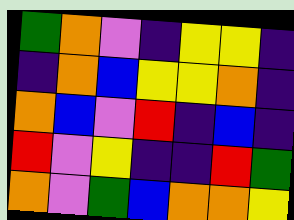[["green", "orange", "violet", "indigo", "yellow", "yellow", "indigo"], ["indigo", "orange", "blue", "yellow", "yellow", "orange", "indigo"], ["orange", "blue", "violet", "red", "indigo", "blue", "indigo"], ["red", "violet", "yellow", "indigo", "indigo", "red", "green"], ["orange", "violet", "green", "blue", "orange", "orange", "yellow"]]